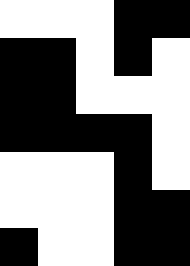[["white", "white", "white", "black", "black"], ["black", "black", "white", "black", "white"], ["black", "black", "white", "white", "white"], ["black", "black", "black", "black", "white"], ["white", "white", "white", "black", "white"], ["white", "white", "white", "black", "black"], ["black", "white", "white", "black", "black"]]